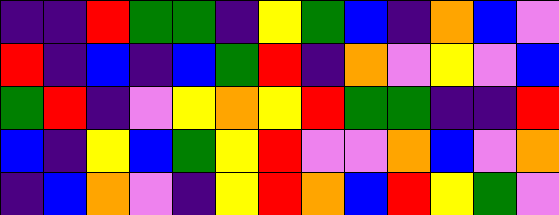[["indigo", "indigo", "red", "green", "green", "indigo", "yellow", "green", "blue", "indigo", "orange", "blue", "violet"], ["red", "indigo", "blue", "indigo", "blue", "green", "red", "indigo", "orange", "violet", "yellow", "violet", "blue"], ["green", "red", "indigo", "violet", "yellow", "orange", "yellow", "red", "green", "green", "indigo", "indigo", "red"], ["blue", "indigo", "yellow", "blue", "green", "yellow", "red", "violet", "violet", "orange", "blue", "violet", "orange"], ["indigo", "blue", "orange", "violet", "indigo", "yellow", "red", "orange", "blue", "red", "yellow", "green", "violet"]]